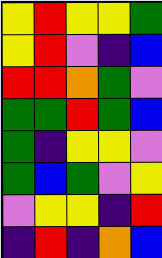[["yellow", "red", "yellow", "yellow", "green"], ["yellow", "red", "violet", "indigo", "blue"], ["red", "red", "orange", "green", "violet"], ["green", "green", "red", "green", "blue"], ["green", "indigo", "yellow", "yellow", "violet"], ["green", "blue", "green", "violet", "yellow"], ["violet", "yellow", "yellow", "indigo", "red"], ["indigo", "red", "indigo", "orange", "blue"]]